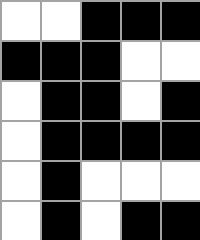[["white", "white", "black", "black", "black"], ["black", "black", "black", "white", "white"], ["white", "black", "black", "white", "black"], ["white", "black", "black", "black", "black"], ["white", "black", "white", "white", "white"], ["white", "black", "white", "black", "black"]]